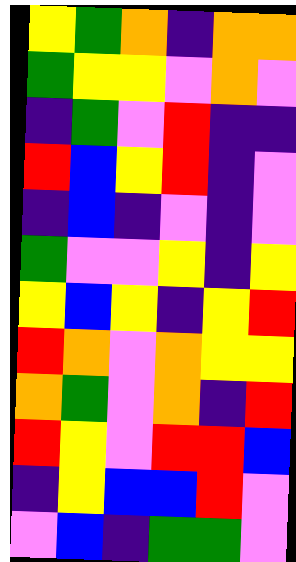[["yellow", "green", "orange", "indigo", "orange", "orange"], ["green", "yellow", "yellow", "violet", "orange", "violet"], ["indigo", "green", "violet", "red", "indigo", "indigo"], ["red", "blue", "yellow", "red", "indigo", "violet"], ["indigo", "blue", "indigo", "violet", "indigo", "violet"], ["green", "violet", "violet", "yellow", "indigo", "yellow"], ["yellow", "blue", "yellow", "indigo", "yellow", "red"], ["red", "orange", "violet", "orange", "yellow", "yellow"], ["orange", "green", "violet", "orange", "indigo", "red"], ["red", "yellow", "violet", "red", "red", "blue"], ["indigo", "yellow", "blue", "blue", "red", "violet"], ["violet", "blue", "indigo", "green", "green", "violet"]]